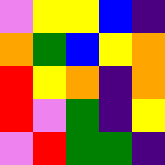[["violet", "yellow", "yellow", "blue", "indigo"], ["orange", "green", "blue", "yellow", "orange"], ["red", "yellow", "orange", "indigo", "orange"], ["red", "violet", "green", "indigo", "yellow"], ["violet", "red", "green", "green", "indigo"]]